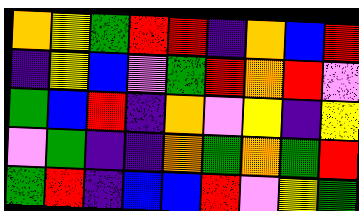[["orange", "yellow", "green", "red", "red", "indigo", "orange", "blue", "red"], ["indigo", "yellow", "blue", "violet", "green", "red", "orange", "red", "violet"], ["green", "blue", "red", "indigo", "orange", "violet", "yellow", "indigo", "yellow"], ["violet", "green", "indigo", "indigo", "orange", "green", "orange", "green", "red"], ["green", "red", "indigo", "blue", "blue", "red", "violet", "yellow", "green"]]